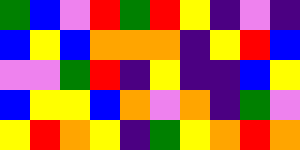[["green", "blue", "violet", "red", "green", "red", "yellow", "indigo", "violet", "indigo"], ["blue", "yellow", "blue", "orange", "orange", "orange", "indigo", "yellow", "red", "blue"], ["violet", "violet", "green", "red", "indigo", "yellow", "indigo", "indigo", "blue", "yellow"], ["blue", "yellow", "yellow", "blue", "orange", "violet", "orange", "indigo", "green", "violet"], ["yellow", "red", "orange", "yellow", "indigo", "green", "yellow", "orange", "red", "orange"]]